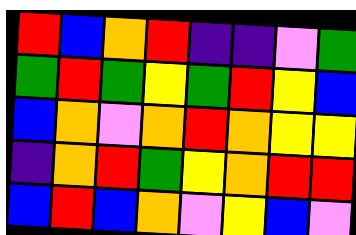[["red", "blue", "orange", "red", "indigo", "indigo", "violet", "green"], ["green", "red", "green", "yellow", "green", "red", "yellow", "blue"], ["blue", "orange", "violet", "orange", "red", "orange", "yellow", "yellow"], ["indigo", "orange", "red", "green", "yellow", "orange", "red", "red"], ["blue", "red", "blue", "orange", "violet", "yellow", "blue", "violet"]]